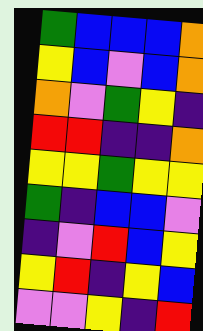[["green", "blue", "blue", "blue", "orange"], ["yellow", "blue", "violet", "blue", "orange"], ["orange", "violet", "green", "yellow", "indigo"], ["red", "red", "indigo", "indigo", "orange"], ["yellow", "yellow", "green", "yellow", "yellow"], ["green", "indigo", "blue", "blue", "violet"], ["indigo", "violet", "red", "blue", "yellow"], ["yellow", "red", "indigo", "yellow", "blue"], ["violet", "violet", "yellow", "indigo", "red"]]